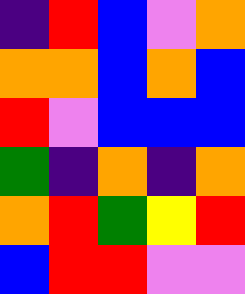[["indigo", "red", "blue", "violet", "orange"], ["orange", "orange", "blue", "orange", "blue"], ["red", "violet", "blue", "blue", "blue"], ["green", "indigo", "orange", "indigo", "orange"], ["orange", "red", "green", "yellow", "red"], ["blue", "red", "red", "violet", "violet"]]